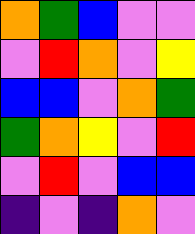[["orange", "green", "blue", "violet", "violet"], ["violet", "red", "orange", "violet", "yellow"], ["blue", "blue", "violet", "orange", "green"], ["green", "orange", "yellow", "violet", "red"], ["violet", "red", "violet", "blue", "blue"], ["indigo", "violet", "indigo", "orange", "violet"]]